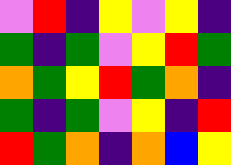[["violet", "red", "indigo", "yellow", "violet", "yellow", "indigo"], ["green", "indigo", "green", "violet", "yellow", "red", "green"], ["orange", "green", "yellow", "red", "green", "orange", "indigo"], ["green", "indigo", "green", "violet", "yellow", "indigo", "red"], ["red", "green", "orange", "indigo", "orange", "blue", "yellow"]]